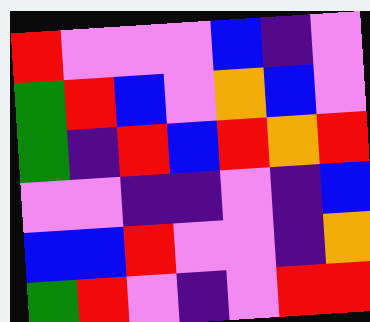[["red", "violet", "violet", "violet", "blue", "indigo", "violet"], ["green", "red", "blue", "violet", "orange", "blue", "violet"], ["green", "indigo", "red", "blue", "red", "orange", "red"], ["violet", "violet", "indigo", "indigo", "violet", "indigo", "blue"], ["blue", "blue", "red", "violet", "violet", "indigo", "orange"], ["green", "red", "violet", "indigo", "violet", "red", "red"]]